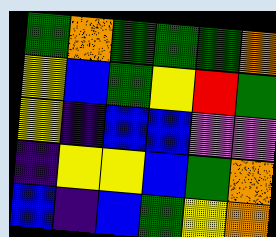[["green", "orange", "green", "green", "green", "orange"], ["yellow", "blue", "green", "yellow", "red", "green"], ["yellow", "indigo", "blue", "blue", "violet", "violet"], ["indigo", "yellow", "yellow", "blue", "green", "orange"], ["blue", "indigo", "blue", "green", "yellow", "orange"]]